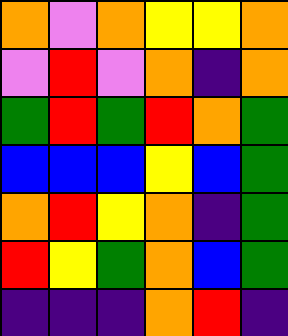[["orange", "violet", "orange", "yellow", "yellow", "orange"], ["violet", "red", "violet", "orange", "indigo", "orange"], ["green", "red", "green", "red", "orange", "green"], ["blue", "blue", "blue", "yellow", "blue", "green"], ["orange", "red", "yellow", "orange", "indigo", "green"], ["red", "yellow", "green", "orange", "blue", "green"], ["indigo", "indigo", "indigo", "orange", "red", "indigo"]]